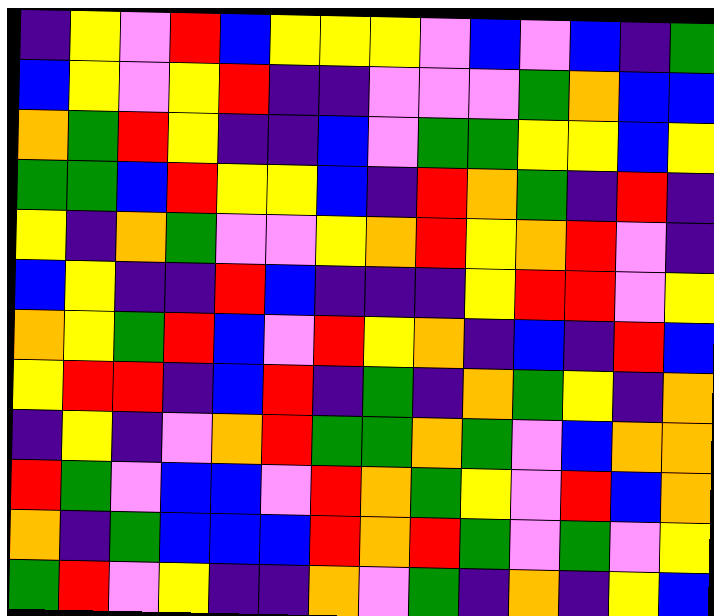[["indigo", "yellow", "violet", "red", "blue", "yellow", "yellow", "yellow", "violet", "blue", "violet", "blue", "indigo", "green"], ["blue", "yellow", "violet", "yellow", "red", "indigo", "indigo", "violet", "violet", "violet", "green", "orange", "blue", "blue"], ["orange", "green", "red", "yellow", "indigo", "indigo", "blue", "violet", "green", "green", "yellow", "yellow", "blue", "yellow"], ["green", "green", "blue", "red", "yellow", "yellow", "blue", "indigo", "red", "orange", "green", "indigo", "red", "indigo"], ["yellow", "indigo", "orange", "green", "violet", "violet", "yellow", "orange", "red", "yellow", "orange", "red", "violet", "indigo"], ["blue", "yellow", "indigo", "indigo", "red", "blue", "indigo", "indigo", "indigo", "yellow", "red", "red", "violet", "yellow"], ["orange", "yellow", "green", "red", "blue", "violet", "red", "yellow", "orange", "indigo", "blue", "indigo", "red", "blue"], ["yellow", "red", "red", "indigo", "blue", "red", "indigo", "green", "indigo", "orange", "green", "yellow", "indigo", "orange"], ["indigo", "yellow", "indigo", "violet", "orange", "red", "green", "green", "orange", "green", "violet", "blue", "orange", "orange"], ["red", "green", "violet", "blue", "blue", "violet", "red", "orange", "green", "yellow", "violet", "red", "blue", "orange"], ["orange", "indigo", "green", "blue", "blue", "blue", "red", "orange", "red", "green", "violet", "green", "violet", "yellow"], ["green", "red", "violet", "yellow", "indigo", "indigo", "orange", "violet", "green", "indigo", "orange", "indigo", "yellow", "blue"]]